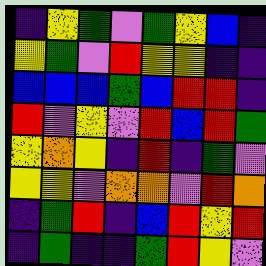[["indigo", "yellow", "green", "violet", "green", "yellow", "blue", "indigo"], ["yellow", "green", "violet", "red", "yellow", "yellow", "indigo", "indigo"], ["blue", "blue", "blue", "green", "blue", "red", "red", "indigo"], ["red", "violet", "yellow", "violet", "red", "blue", "red", "green"], ["yellow", "orange", "yellow", "indigo", "red", "indigo", "green", "violet"], ["yellow", "yellow", "violet", "orange", "orange", "violet", "red", "orange"], ["indigo", "green", "red", "indigo", "blue", "red", "yellow", "red"], ["indigo", "green", "indigo", "indigo", "green", "red", "yellow", "violet"]]